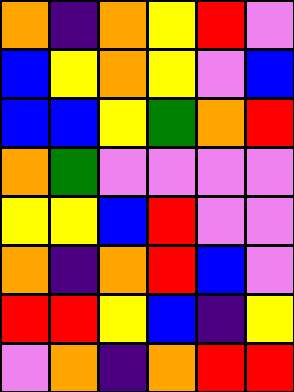[["orange", "indigo", "orange", "yellow", "red", "violet"], ["blue", "yellow", "orange", "yellow", "violet", "blue"], ["blue", "blue", "yellow", "green", "orange", "red"], ["orange", "green", "violet", "violet", "violet", "violet"], ["yellow", "yellow", "blue", "red", "violet", "violet"], ["orange", "indigo", "orange", "red", "blue", "violet"], ["red", "red", "yellow", "blue", "indigo", "yellow"], ["violet", "orange", "indigo", "orange", "red", "red"]]